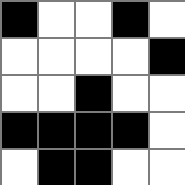[["black", "white", "white", "black", "white"], ["white", "white", "white", "white", "black"], ["white", "white", "black", "white", "white"], ["black", "black", "black", "black", "white"], ["white", "black", "black", "white", "white"]]